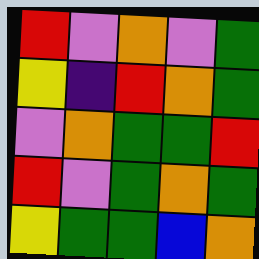[["red", "violet", "orange", "violet", "green"], ["yellow", "indigo", "red", "orange", "green"], ["violet", "orange", "green", "green", "red"], ["red", "violet", "green", "orange", "green"], ["yellow", "green", "green", "blue", "orange"]]